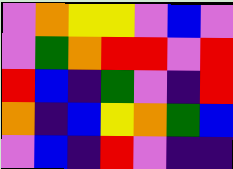[["violet", "orange", "yellow", "yellow", "violet", "blue", "violet"], ["violet", "green", "orange", "red", "red", "violet", "red"], ["red", "blue", "indigo", "green", "violet", "indigo", "red"], ["orange", "indigo", "blue", "yellow", "orange", "green", "blue"], ["violet", "blue", "indigo", "red", "violet", "indigo", "indigo"]]